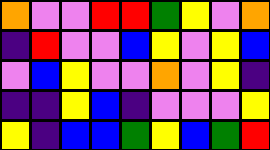[["orange", "violet", "violet", "red", "red", "green", "yellow", "violet", "orange"], ["indigo", "red", "violet", "violet", "blue", "yellow", "violet", "yellow", "blue"], ["violet", "blue", "yellow", "violet", "violet", "orange", "violet", "yellow", "indigo"], ["indigo", "indigo", "yellow", "blue", "indigo", "violet", "violet", "violet", "yellow"], ["yellow", "indigo", "blue", "blue", "green", "yellow", "blue", "green", "red"]]